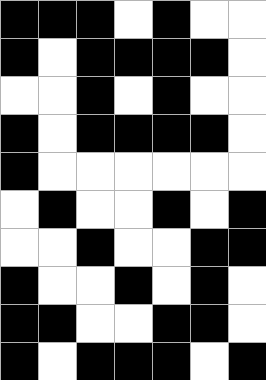[["black", "black", "black", "white", "black", "white", "white"], ["black", "white", "black", "black", "black", "black", "white"], ["white", "white", "black", "white", "black", "white", "white"], ["black", "white", "black", "black", "black", "black", "white"], ["black", "white", "white", "white", "white", "white", "white"], ["white", "black", "white", "white", "black", "white", "black"], ["white", "white", "black", "white", "white", "black", "black"], ["black", "white", "white", "black", "white", "black", "white"], ["black", "black", "white", "white", "black", "black", "white"], ["black", "white", "black", "black", "black", "white", "black"]]